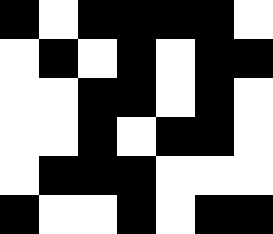[["black", "white", "black", "black", "black", "black", "white"], ["white", "black", "white", "black", "white", "black", "black"], ["white", "white", "black", "black", "white", "black", "white"], ["white", "white", "black", "white", "black", "black", "white"], ["white", "black", "black", "black", "white", "white", "white"], ["black", "white", "white", "black", "white", "black", "black"]]